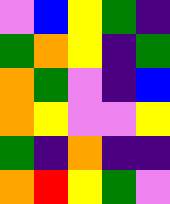[["violet", "blue", "yellow", "green", "indigo"], ["green", "orange", "yellow", "indigo", "green"], ["orange", "green", "violet", "indigo", "blue"], ["orange", "yellow", "violet", "violet", "yellow"], ["green", "indigo", "orange", "indigo", "indigo"], ["orange", "red", "yellow", "green", "violet"]]